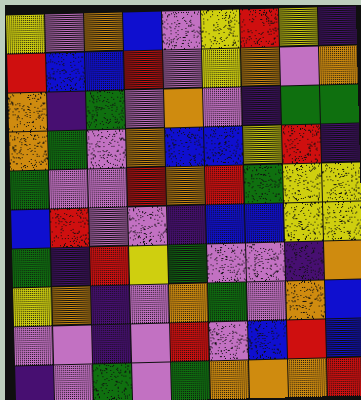[["yellow", "violet", "orange", "blue", "violet", "yellow", "red", "yellow", "indigo"], ["red", "blue", "blue", "red", "violet", "yellow", "orange", "violet", "orange"], ["orange", "indigo", "green", "violet", "orange", "violet", "indigo", "green", "green"], ["orange", "green", "violet", "orange", "blue", "blue", "yellow", "red", "indigo"], ["green", "violet", "violet", "red", "orange", "red", "green", "yellow", "yellow"], ["blue", "red", "violet", "violet", "indigo", "blue", "blue", "yellow", "yellow"], ["green", "indigo", "red", "yellow", "green", "violet", "violet", "indigo", "orange"], ["yellow", "orange", "indigo", "violet", "orange", "green", "violet", "orange", "blue"], ["violet", "violet", "indigo", "violet", "red", "violet", "blue", "red", "blue"], ["indigo", "violet", "green", "violet", "green", "orange", "orange", "orange", "red"]]